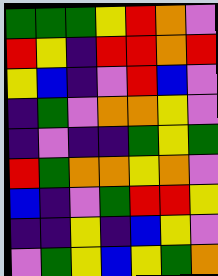[["green", "green", "green", "yellow", "red", "orange", "violet"], ["red", "yellow", "indigo", "red", "red", "orange", "red"], ["yellow", "blue", "indigo", "violet", "red", "blue", "violet"], ["indigo", "green", "violet", "orange", "orange", "yellow", "violet"], ["indigo", "violet", "indigo", "indigo", "green", "yellow", "green"], ["red", "green", "orange", "orange", "yellow", "orange", "violet"], ["blue", "indigo", "violet", "green", "red", "red", "yellow"], ["indigo", "indigo", "yellow", "indigo", "blue", "yellow", "violet"], ["violet", "green", "yellow", "blue", "yellow", "green", "orange"]]